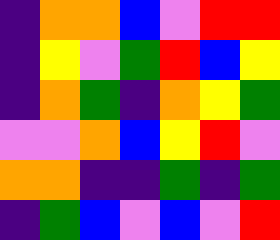[["indigo", "orange", "orange", "blue", "violet", "red", "red"], ["indigo", "yellow", "violet", "green", "red", "blue", "yellow"], ["indigo", "orange", "green", "indigo", "orange", "yellow", "green"], ["violet", "violet", "orange", "blue", "yellow", "red", "violet"], ["orange", "orange", "indigo", "indigo", "green", "indigo", "green"], ["indigo", "green", "blue", "violet", "blue", "violet", "red"]]